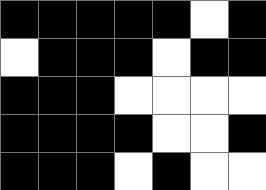[["black", "black", "black", "black", "black", "white", "black"], ["white", "black", "black", "black", "white", "black", "black"], ["black", "black", "black", "white", "white", "white", "white"], ["black", "black", "black", "black", "white", "white", "black"], ["black", "black", "black", "white", "black", "white", "white"]]